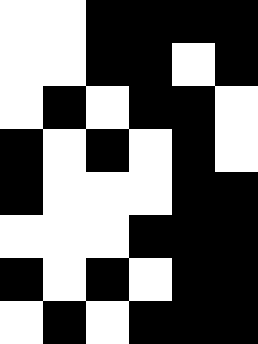[["white", "white", "black", "black", "black", "black"], ["white", "white", "black", "black", "white", "black"], ["white", "black", "white", "black", "black", "white"], ["black", "white", "black", "white", "black", "white"], ["black", "white", "white", "white", "black", "black"], ["white", "white", "white", "black", "black", "black"], ["black", "white", "black", "white", "black", "black"], ["white", "black", "white", "black", "black", "black"]]